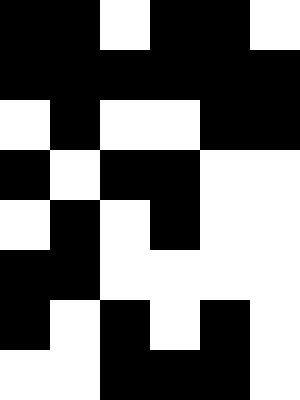[["black", "black", "white", "black", "black", "white"], ["black", "black", "black", "black", "black", "black"], ["white", "black", "white", "white", "black", "black"], ["black", "white", "black", "black", "white", "white"], ["white", "black", "white", "black", "white", "white"], ["black", "black", "white", "white", "white", "white"], ["black", "white", "black", "white", "black", "white"], ["white", "white", "black", "black", "black", "white"]]